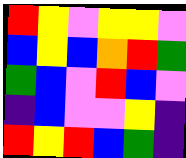[["red", "yellow", "violet", "yellow", "yellow", "violet"], ["blue", "yellow", "blue", "orange", "red", "green"], ["green", "blue", "violet", "red", "blue", "violet"], ["indigo", "blue", "violet", "violet", "yellow", "indigo"], ["red", "yellow", "red", "blue", "green", "indigo"]]